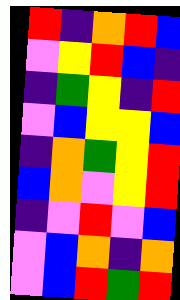[["red", "indigo", "orange", "red", "blue"], ["violet", "yellow", "red", "blue", "indigo"], ["indigo", "green", "yellow", "indigo", "red"], ["violet", "blue", "yellow", "yellow", "blue"], ["indigo", "orange", "green", "yellow", "red"], ["blue", "orange", "violet", "yellow", "red"], ["indigo", "violet", "red", "violet", "blue"], ["violet", "blue", "orange", "indigo", "orange"], ["violet", "blue", "red", "green", "red"]]